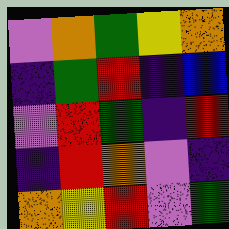[["violet", "orange", "green", "yellow", "orange"], ["indigo", "green", "red", "indigo", "blue"], ["violet", "red", "green", "indigo", "red"], ["indigo", "red", "orange", "violet", "indigo"], ["orange", "yellow", "red", "violet", "green"]]